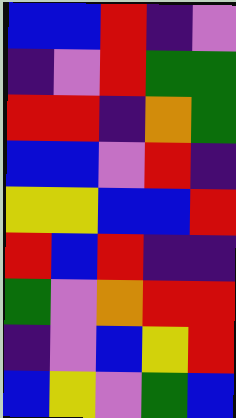[["blue", "blue", "red", "indigo", "violet"], ["indigo", "violet", "red", "green", "green"], ["red", "red", "indigo", "orange", "green"], ["blue", "blue", "violet", "red", "indigo"], ["yellow", "yellow", "blue", "blue", "red"], ["red", "blue", "red", "indigo", "indigo"], ["green", "violet", "orange", "red", "red"], ["indigo", "violet", "blue", "yellow", "red"], ["blue", "yellow", "violet", "green", "blue"]]